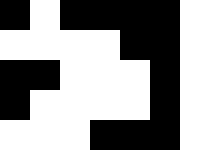[["black", "white", "black", "black", "black", "black", "white"], ["white", "white", "white", "white", "black", "black", "white"], ["black", "black", "white", "white", "white", "black", "white"], ["black", "white", "white", "white", "white", "black", "white"], ["white", "white", "white", "black", "black", "black", "white"]]